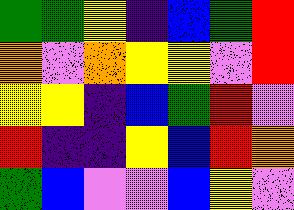[["green", "green", "yellow", "indigo", "blue", "green", "red"], ["orange", "violet", "orange", "yellow", "yellow", "violet", "red"], ["yellow", "yellow", "indigo", "blue", "green", "red", "violet"], ["red", "indigo", "indigo", "yellow", "blue", "red", "orange"], ["green", "blue", "violet", "violet", "blue", "yellow", "violet"]]